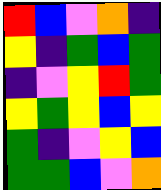[["red", "blue", "violet", "orange", "indigo"], ["yellow", "indigo", "green", "blue", "green"], ["indigo", "violet", "yellow", "red", "green"], ["yellow", "green", "yellow", "blue", "yellow"], ["green", "indigo", "violet", "yellow", "blue"], ["green", "green", "blue", "violet", "orange"]]